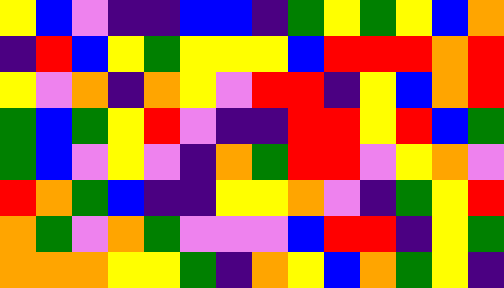[["yellow", "blue", "violet", "indigo", "indigo", "blue", "blue", "indigo", "green", "yellow", "green", "yellow", "blue", "orange"], ["indigo", "red", "blue", "yellow", "green", "yellow", "yellow", "yellow", "blue", "red", "red", "red", "orange", "red"], ["yellow", "violet", "orange", "indigo", "orange", "yellow", "violet", "red", "red", "indigo", "yellow", "blue", "orange", "red"], ["green", "blue", "green", "yellow", "red", "violet", "indigo", "indigo", "red", "red", "yellow", "red", "blue", "green"], ["green", "blue", "violet", "yellow", "violet", "indigo", "orange", "green", "red", "red", "violet", "yellow", "orange", "violet"], ["red", "orange", "green", "blue", "indigo", "indigo", "yellow", "yellow", "orange", "violet", "indigo", "green", "yellow", "red"], ["orange", "green", "violet", "orange", "green", "violet", "violet", "violet", "blue", "red", "red", "indigo", "yellow", "green"], ["orange", "orange", "orange", "yellow", "yellow", "green", "indigo", "orange", "yellow", "blue", "orange", "green", "yellow", "indigo"]]